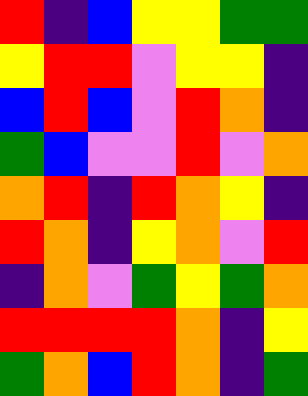[["red", "indigo", "blue", "yellow", "yellow", "green", "green"], ["yellow", "red", "red", "violet", "yellow", "yellow", "indigo"], ["blue", "red", "blue", "violet", "red", "orange", "indigo"], ["green", "blue", "violet", "violet", "red", "violet", "orange"], ["orange", "red", "indigo", "red", "orange", "yellow", "indigo"], ["red", "orange", "indigo", "yellow", "orange", "violet", "red"], ["indigo", "orange", "violet", "green", "yellow", "green", "orange"], ["red", "red", "red", "red", "orange", "indigo", "yellow"], ["green", "orange", "blue", "red", "orange", "indigo", "green"]]